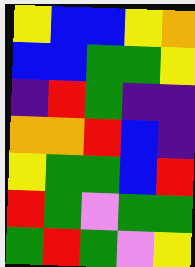[["yellow", "blue", "blue", "yellow", "orange"], ["blue", "blue", "green", "green", "yellow"], ["indigo", "red", "green", "indigo", "indigo"], ["orange", "orange", "red", "blue", "indigo"], ["yellow", "green", "green", "blue", "red"], ["red", "green", "violet", "green", "green"], ["green", "red", "green", "violet", "yellow"]]